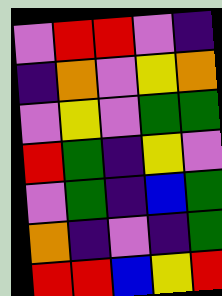[["violet", "red", "red", "violet", "indigo"], ["indigo", "orange", "violet", "yellow", "orange"], ["violet", "yellow", "violet", "green", "green"], ["red", "green", "indigo", "yellow", "violet"], ["violet", "green", "indigo", "blue", "green"], ["orange", "indigo", "violet", "indigo", "green"], ["red", "red", "blue", "yellow", "red"]]